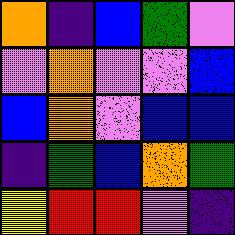[["orange", "indigo", "blue", "green", "violet"], ["violet", "orange", "violet", "violet", "blue"], ["blue", "orange", "violet", "blue", "blue"], ["indigo", "green", "blue", "orange", "green"], ["yellow", "red", "red", "violet", "indigo"]]